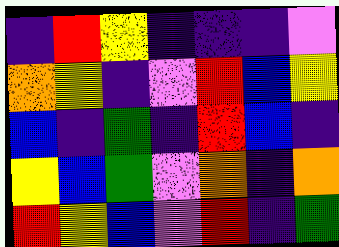[["indigo", "red", "yellow", "indigo", "indigo", "indigo", "violet"], ["orange", "yellow", "indigo", "violet", "red", "blue", "yellow"], ["blue", "indigo", "green", "indigo", "red", "blue", "indigo"], ["yellow", "blue", "green", "violet", "orange", "indigo", "orange"], ["red", "yellow", "blue", "violet", "red", "indigo", "green"]]